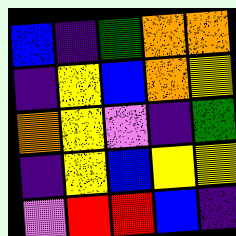[["blue", "indigo", "green", "orange", "orange"], ["indigo", "yellow", "blue", "orange", "yellow"], ["orange", "yellow", "violet", "indigo", "green"], ["indigo", "yellow", "blue", "yellow", "yellow"], ["violet", "red", "red", "blue", "indigo"]]